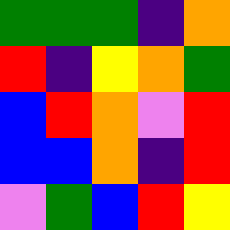[["green", "green", "green", "indigo", "orange"], ["red", "indigo", "yellow", "orange", "green"], ["blue", "red", "orange", "violet", "red"], ["blue", "blue", "orange", "indigo", "red"], ["violet", "green", "blue", "red", "yellow"]]